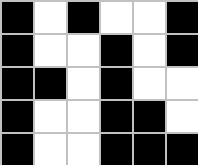[["black", "white", "black", "white", "white", "black"], ["black", "white", "white", "black", "white", "black"], ["black", "black", "white", "black", "white", "white"], ["black", "white", "white", "black", "black", "white"], ["black", "white", "white", "black", "black", "black"]]